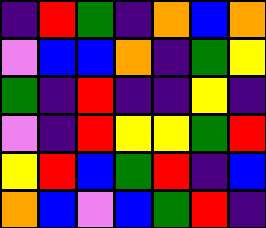[["indigo", "red", "green", "indigo", "orange", "blue", "orange"], ["violet", "blue", "blue", "orange", "indigo", "green", "yellow"], ["green", "indigo", "red", "indigo", "indigo", "yellow", "indigo"], ["violet", "indigo", "red", "yellow", "yellow", "green", "red"], ["yellow", "red", "blue", "green", "red", "indigo", "blue"], ["orange", "blue", "violet", "blue", "green", "red", "indigo"]]